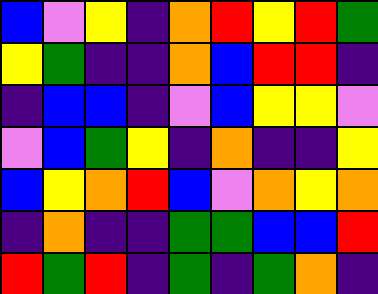[["blue", "violet", "yellow", "indigo", "orange", "red", "yellow", "red", "green"], ["yellow", "green", "indigo", "indigo", "orange", "blue", "red", "red", "indigo"], ["indigo", "blue", "blue", "indigo", "violet", "blue", "yellow", "yellow", "violet"], ["violet", "blue", "green", "yellow", "indigo", "orange", "indigo", "indigo", "yellow"], ["blue", "yellow", "orange", "red", "blue", "violet", "orange", "yellow", "orange"], ["indigo", "orange", "indigo", "indigo", "green", "green", "blue", "blue", "red"], ["red", "green", "red", "indigo", "green", "indigo", "green", "orange", "indigo"]]